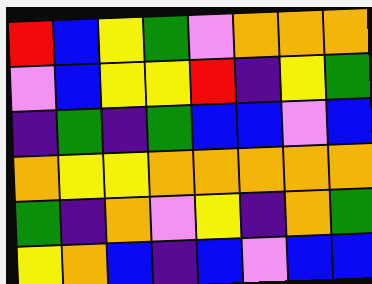[["red", "blue", "yellow", "green", "violet", "orange", "orange", "orange"], ["violet", "blue", "yellow", "yellow", "red", "indigo", "yellow", "green"], ["indigo", "green", "indigo", "green", "blue", "blue", "violet", "blue"], ["orange", "yellow", "yellow", "orange", "orange", "orange", "orange", "orange"], ["green", "indigo", "orange", "violet", "yellow", "indigo", "orange", "green"], ["yellow", "orange", "blue", "indigo", "blue", "violet", "blue", "blue"]]